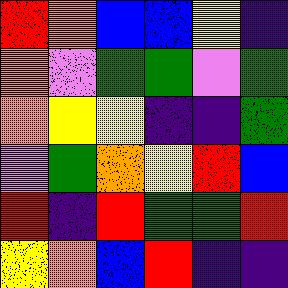[["red", "orange", "blue", "blue", "yellow", "indigo"], ["orange", "violet", "green", "green", "violet", "green"], ["orange", "yellow", "yellow", "indigo", "indigo", "green"], ["violet", "green", "orange", "yellow", "red", "blue"], ["red", "indigo", "red", "green", "green", "red"], ["yellow", "orange", "blue", "red", "indigo", "indigo"]]